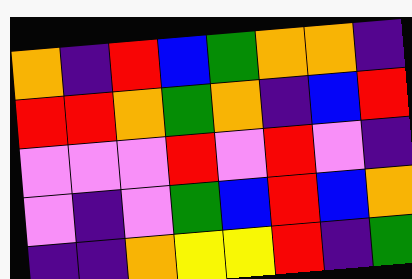[["orange", "indigo", "red", "blue", "green", "orange", "orange", "indigo"], ["red", "red", "orange", "green", "orange", "indigo", "blue", "red"], ["violet", "violet", "violet", "red", "violet", "red", "violet", "indigo"], ["violet", "indigo", "violet", "green", "blue", "red", "blue", "orange"], ["indigo", "indigo", "orange", "yellow", "yellow", "red", "indigo", "green"]]